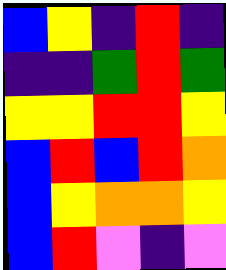[["blue", "yellow", "indigo", "red", "indigo"], ["indigo", "indigo", "green", "red", "green"], ["yellow", "yellow", "red", "red", "yellow"], ["blue", "red", "blue", "red", "orange"], ["blue", "yellow", "orange", "orange", "yellow"], ["blue", "red", "violet", "indigo", "violet"]]